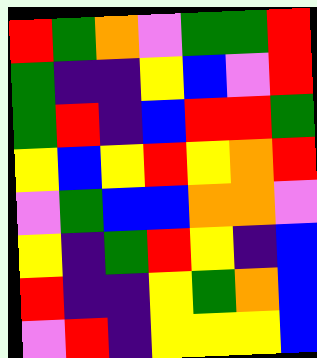[["red", "green", "orange", "violet", "green", "green", "red"], ["green", "indigo", "indigo", "yellow", "blue", "violet", "red"], ["green", "red", "indigo", "blue", "red", "red", "green"], ["yellow", "blue", "yellow", "red", "yellow", "orange", "red"], ["violet", "green", "blue", "blue", "orange", "orange", "violet"], ["yellow", "indigo", "green", "red", "yellow", "indigo", "blue"], ["red", "indigo", "indigo", "yellow", "green", "orange", "blue"], ["violet", "red", "indigo", "yellow", "yellow", "yellow", "blue"]]